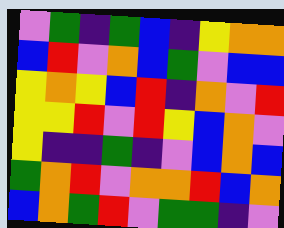[["violet", "green", "indigo", "green", "blue", "indigo", "yellow", "orange", "orange"], ["blue", "red", "violet", "orange", "blue", "green", "violet", "blue", "blue"], ["yellow", "orange", "yellow", "blue", "red", "indigo", "orange", "violet", "red"], ["yellow", "yellow", "red", "violet", "red", "yellow", "blue", "orange", "violet"], ["yellow", "indigo", "indigo", "green", "indigo", "violet", "blue", "orange", "blue"], ["green", "orange", "red", "violet", "orange", "orange", "red", "blue", "orange"], ["blue", "orange", "green", "red", "violet", "green", "green", "indigo", "violet"]]